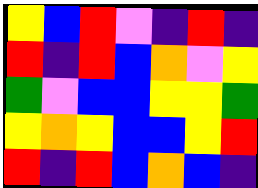[["yellow", "blue", "red", "violet", "indigo", "red", "indigo"], ["red", "indigo", "red", "blue", "orange", "violet", "yellow"], ["green", "violet", "blue", "blue", "yellow", "yellow", "green"], ["yellow", "orange", "yellow", "blue", "blue", "yellow", "red"], ["red", "indigo", "red", "blue", "orange", "blue", "indigo"]]